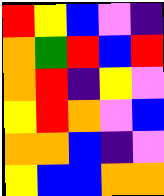[["red", "yellow", "blue", "violet", "indigo"], ["orange", "green", "red", "blue", "red"], ["orange", "red", "indigo", "yellow", "violet"], ["yellow", "red", "orange", "violet", "blue"], ["orange", "orange", "blue", "indigo", "violet"], ["yellow", "blue", "blue", "orange", "orange"]]